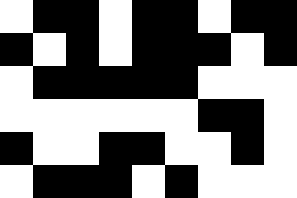[["white", "black", "black", "white", "black", "black", "white", "black", "black"], ["black", "white", "black", "white", "black", "black", "black", "white", "black"], ["white", "black", "black", "black", "black", "black", "white", "white", "white"], ["white", "white", "white", "white", "white", "white", "black", "black", "white"], ["black", "white", "white", "black", "black", "white", "white", "black", "white"], ["white", "black", "black", "black", "white", "black", "white", "white", "white"]]